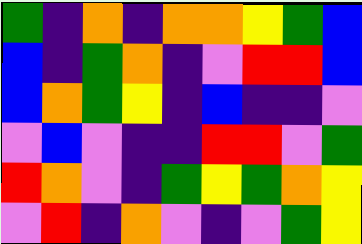[["green", "indigo", "orange", "indigo", "orange", "orange", "yellow", "green", "blue"], ["blue", "indigo", "green", "orange", "indigo", "violet", "red", "red", "blue"], ["blue", "orange", "green", "yellow", "indigo", "blue", "indigo", "indigo", "violet"], ["violet", "blue", "violet", "indigo", "indigo", "red", "red", "violet", "green"], ["red", "orange", "violet", "indigo", "green", "yellow", "green", "orange", "yellow"], ["violet", "red", "indigo", "orange", "violet", "indigo", "violet", "green", "yellow"]]